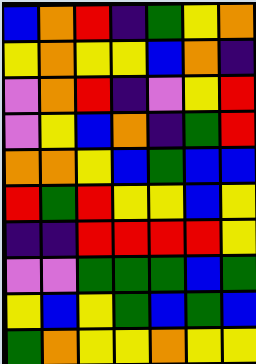[["blue", "orange", "red", "indigo", "green", "yellow", "orange"], ["yellow", "orange", "yellow", "yellow", "blue", "orange", "indigo"], ["violet", "orange", "red", "indigo", "violet", "yellow", "red"], ["violet", "yellow", "blue", "orange", "indigo", "green", "red"], ["orange", "orange", "yellow", "blue", "green", "blue", "blue"], ["red", "green", "red", "yellow", "yellow", "blue", "yellow"], ["indigo", "indigo", "red", "red", "red", "red", "yellow"], ["violet", "violet", "green", "green", "green", "blue", "green"], ["yellow", "blue", "yellow", "green", "blue", "green", "blue"], ["green", "orange", "yellow", "yellow", "orange", "yellow", "yellow"]]